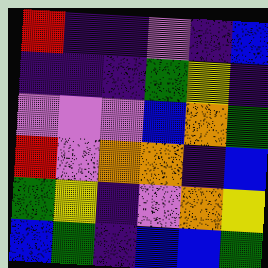[["red", "indigo", "indigo", "violet", "indigo", "blue"], ["indigo", "indigo", "indigo", "green", "yellow", "indigo"], ["violet", "violet", "violet", "blue", "orange", "green"], ["red", "violet", "orange", "orange", "indigo", "blue"], ["green", "yellow", "indigo", "violet", "orange", "yellow"], ["blue", "green", "indigo", "blue", "blue", "green"]]